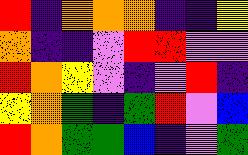[["red", "indigo", "orange", "orange", "orange", "indigo", "indigo", "yellow"], ["orange", "indigo", "indigo", "violet", "red", "red", "violet", "violet"], ["red", "orange", "yellow", "violet", "indigo", "violet", "red", "indigo"], ["yellow", "orange", "green", "indigo", "green", "red", "violet", "blue"], ["red", "orange", "green", "green", "blue", "indigo", "violet", "green"]]